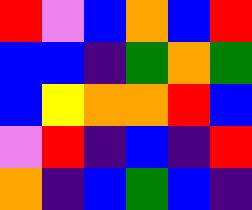[["red", "violet", "blue", "orange", "blue", "red"], ["blue", "blue", "indigo", "green", "orange", "green"], ["blue", "yellow", "orange", "orange", "red", "blue"], ["violet", "red", "indigo", "blue", "indigo", "red"], ["orange", "indigo", "blue", "green", "blue", "indigo"]]